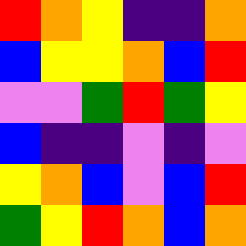[["red", "orange", "yellow", "indigo", "indigo", "orange"], ["blue", "yellow", "yellow", "orange", "blue", "red"], ["violet", "violet", "green", "red", "green", "yellow"], ["blue", "indigo", "indigo", "violet", "indigo", "violet"], ["yellow", "orange", "blue", "violet", "blue", "red"], ["green", "yellow", "red", "orange", "blue", "orange"]]